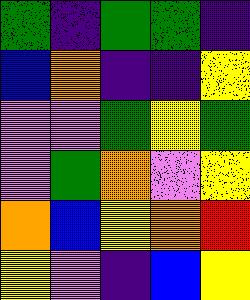[["green", "indigo", "green", "green", "indigo"], ["blue", "orange", "indigo", "indigo", "yellow"], ["violet", "violet", "green", "yellow", "green"], ["violet", "green", "orange", "violet", "yellow"], ["orange", "blue", "yellow", "orange", "red"], ["yellow", "violet", "indigo", "blue", "yellow"]]